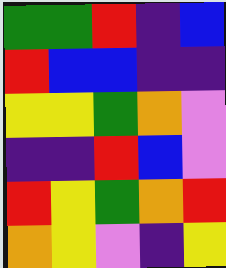[["green", "green", "red", "indigo", "blue"], ["red", "blue", "blue", "indigo", "indigo"], ["yellow", "yellow", "green", "orange", "violet"], ["indigo", "indigo", "red", "blue", "violet"], ["red", "yellow", "green", "orange", "red"], ["orange", "yellow", "violet", "indigo", "yellow"]]